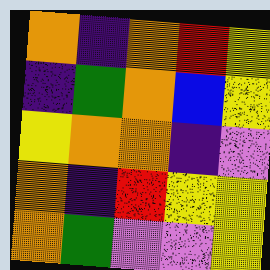[["orange", "indigo", "orange", "red", "yellow"], ["indigo", "green", "orange", "blue", "yellow"], ["yellow", "orange", "orange", "indigo", "violet"], ["orange", "indigo", "red", "yellow", "yellow"], ["orange", "green", "violet", "violet", "yellow"]]